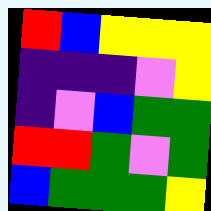[["red", "blue", "yellow", "yellow", "yellow"], ["indigo", "indigo", "indigo", "violet", "yellow"], ["indigo", "violet", "blue", "green", "green"], ["red", "red", "green", "violet", "green"], ["blue", "green", "green", "green", "yellow"]]